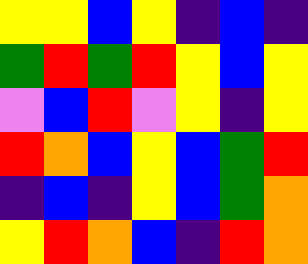[["yellow", "yellow", "blue", "yellow", "indigo", "blue", "indigo"], ["green", "red", "green", "red", "yellow", "blue", "yellow"], ["violet", "blue", "red", "violet", "yellow", "indigo", "yellow"], ["red", "orange", "blue", "yellow", "blue", "green", "red"], ["indigo", "blue", "indigo", "yellow", "blue", "green", "orange"], ["yellow", "red", "orange", "blue", "indigo", "red", "orange"]]